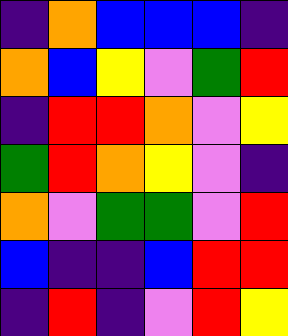[["indigo", "orange", "blue", "blue", "blue", "indigo"], ["orange", "blue", "yellow", "violet", "green", "red"], ["indigo", "red", "red", "orange", "violet", "yellow"], ["green", "red", "orange", "yellow", "violet", "indigo"], ["orange", "violet", "green", "green", "violet", "red"], ["blue", "indigo", "indigo", "blue", "red", "red"], ["indigo", "red", "indigo", "violet", "red", "yellow"]]